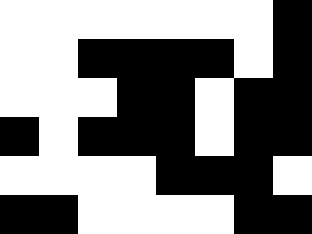[["white", "white", "white", "white", "white", "white", "white", "black"], ["white", "white", "black", "black", "black", "black", "white", "black"], ["white", "white", "white", "black", "black", "white", "black", "black"], ["black", "white", "black", "black", "black", "white", "black", "black"], ["white", "white", "white", "white", "black", "black", "black", "white"], ["black", "black", "white", "white", "white", "white", "black", "black"]]